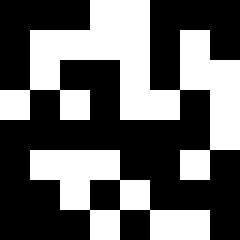[["black", "black", "black", "white", "white", "black", "black", "black"], ["black", "white", "white", "white", "white", "black", "white", "black"], ["black", "white", "black", "black", "white", "black", "white", "white"], ["white", "black", "white", "black", "white", "white", "black", "white"], ["black", "black", "black", "black", "black", "black", "black", "white"], ["black", "white", "white", "white", "black", "black", "white", "black"], ["black", "black", "white", "black", "white", "black", "black", "black"], ["black", "black", "black", "white", "black", "white", "white", "black"]]